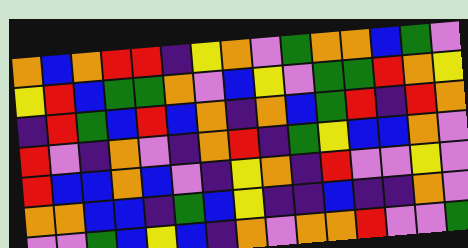[["orange", "blue", "orange", "red", "red", "indigo", "yellow", "orange", "violet", "green", "orange", "orange", "blue", "green", "violet"], ["yellow", "red", "blue", "green", "green", "orange", "violet", "blue", "yellow", "violet", "green", "green", "red", "orange", "yellow"], ["indigo", "red", "green", "blue", "red", "blue", "orange", "indigo", "orange", "blue", "green", "red", "indigo", "red", "orange"], ["red", "violet", "indigo", "orange", "violet", "indigo", "orange", "red", "indigo", "green", "yellow", "blue", "blue", "orange", "violet"], ["red", "blue", "blue", "orange", "blue", "violet", "indigo", "yellow", "orange", "indigo", "red", "violet", "violet", "yellow", "violet"], ["orange", "orange", "blue", "blue", "indigo", "green", "blue", "yellow", "indigo", "indigo", "blue", "indigo", "indigo", "orange", "violet"], ["violet", "violet", "green", "blue", "yellow", "blue", "indigo", "orange", "violet", "orange", "orange", "red", "violet", "violet", "green"]]